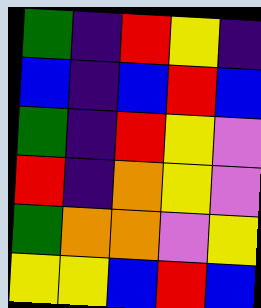[["green", "indigo", "red", "yellow", "indigo"], ["blue", "indigo", "blue", "red", "blue"], ["green", "indigo", "red", "yellow", "violet"], ["red", "indigo", "orange", "yellow", "violet"], ["green", "orange", "orange", "violet", "yellow"], ["yellow", "yellow", "blue", "red", "blue"]]